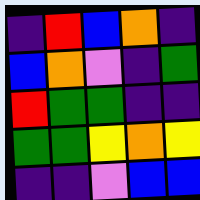[["indigo", "red", "blue", "orange", "indigo"], ["blue", "orange", "violet", "indigo", "green"], ["red", "green", "green", "indigo", "indigo"], ["green", "green", "yellow", "orange", "yellow"], ["indigo", "indigo", "violet", "blue", "blue"]]